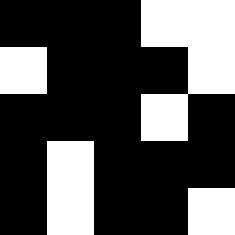[["black", "black", "black", "white", "white"], ["white", "black", "black", "black", "white"], ["black", "black", "black", "white", "black"], ["black", "white", "black", "black", "black"], ["black", "white", "black", "black", "white"]]